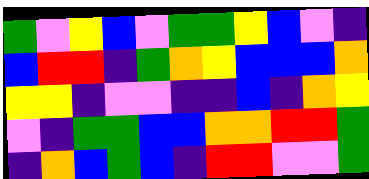[["green", "violet", "yellow", "blue", "violet", "green", "green", "yellow", "blue", "violet", "indigo"], ["blue", "red", "red", "indigo", "green", "orange", "yellow", "blue", "blue", "blue", "orange"], ["yellow", "yellow", "indigo", "violet", "violet", "indigo", "indigo", "blue", "indigo", "orange", "yellow"], ["violet", "indigo", "green", "green", "blue", "blue", "orange", "orange", "red", "red", "green"], ["indigo", "orange", "blue", "green", "blue", "indigo", "red", "red", "violet", "violet", "green"]]